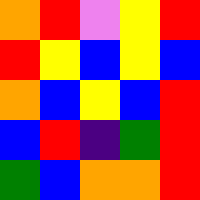[["orange", "red", "violet", "yellow", "red"], ["red", "yellow", "blue", "yellow", "blue"], ["orange", "blue", "yellow", "blue", "red"], ["blue", "red", "indigo", "green", "red"], ["green", "blue", "orange", "orange", "red"]]